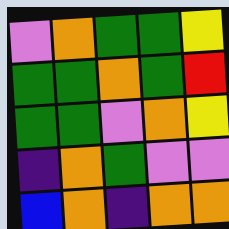[["violet", "orange", "green", "green", "yellow"], ["green", "green", "orange", "green", "red"], ["green", "green", "violet", "orange", "yellow"], ["indigo", "orange", "green", "violet", "violet"], ["blue", "orange", "indigo", "orange", "orange"]]